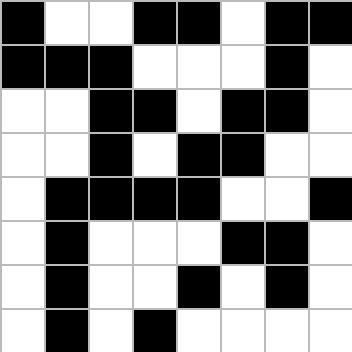[["black", "white", "white", "black", "black", "white", "black", "black"], ["black", "black", "black", "white", "white", "white", "black", "white"], ["white", "white", "black", "black", "white", "black", "black", "white"], ["white", "white", "black", "white", "black", "black", "white", "white"], ["white", "black", "black", "black", "black", "white", "white", "black"], ["white", "black", "white", "white", "white", "black", "black", "white"], ["white", "black", "white", "white", "black", "white", "black", "white"], ["white", "black", "white", "black", "white", "white", "white", "white"]]